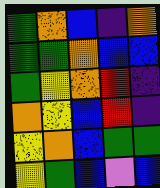[["green", "orange", "blue", "indigo", "orange"], ["green", "green", "orange", "blue", "blue"], ["green", "yellow", "orange", "red", "indigo"], ["orange", "yellow", "blue", "red", "indigo"], ["yellow", "orange", "blue", "green", "green"], ["yellow", "green", "blue", "violet", "blue"]]